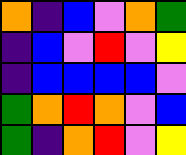[["orange", "indigo", "blue", "violet", "orange", "green"], ["indigo", "blue", "violet", "red", "violet", "yellow"], ["indigo", "blue", "blue", "blue", "blue", "violet"], ["green", "orange", "red", "orange", "violet", "blue"], ["green", "indigo", "orange", "red", "violet", "yellow"]]